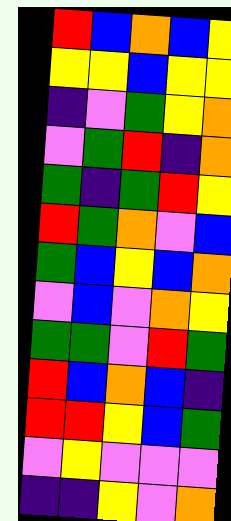[["red", "blue", "orange", "blue", "yellow"], ["yellow", "yellow", "blue", "yellow", "yellow"], ["indigo", "violet", "green", "yellow", "orange"], ["violet", "green", "red", "indigo", "orange"], ["green", "indigo", "green", "red", "yellow"], ["red", "green", "orange", "violet", "blue"], ["green", "blue", "yellow", "blue", "orange"], ["violet", "blue", "violet", "orange", "yellow"], ["green", "green", "violet", "red", "green"], ["red", "blue", "orange", "blue", "indigo"], ["red", "red", "yellow", "blue", "green"], ["violet", "yellow", "violet", "violet", "violet"], ["indigo", "indigo", "yellow", "violet", "orange"]]